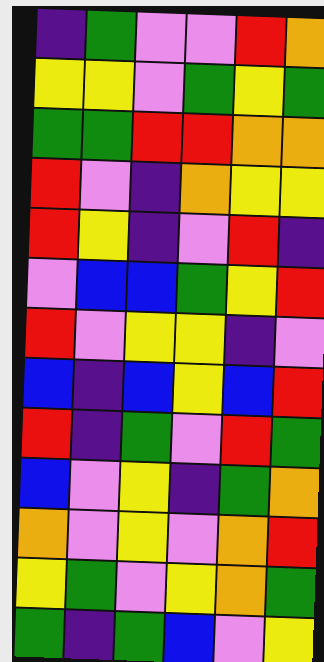[["indigo", "green", "violet", "violet", "red", "orange"], ["yellow", "yellow", "violet", "green", "yellow", "green"], ["green", "green", "red", "red", "orange", "orange"], ["red", "violet", "indigo", "orange", "yellow", "yellow"], ["red", "yellow", "indigo", "violet", "red", "indigo"], ["violet", "blue", "blue", "green", "yellow", "red"], ["red", "violet", "yellow", "yellow", "indigo", "violet"], ["blue", "indigo", "blue", "yellow", "blue", "red"], ["red", "indigo", "green", "violet", "red", "green"], ["blue", "violet", "yellow", "indigo", "green", "orange"], ["orange", "violet", "yellow", "violet", "orange", "red"], ["yellow", "green", "violet", "yellow", "orange", "green"], ["green", "indigo", "green", "blue", "violet", "yellow"]]